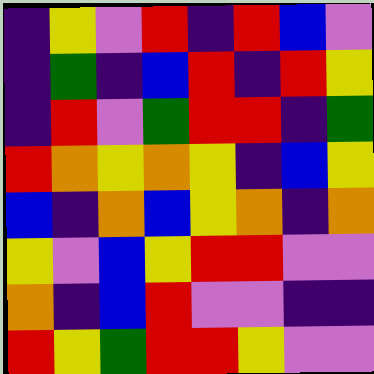[["indigo", "yellow", "violet", "red", "indigo", "red", "blue", "violet"], ["indigo", "green", "indigo", "blue", "red", "indigo", "red", "yellow"], ["indigo", "red", "violet", "green", "red", "red", "indigo", "green"], ["red", "orange", "yellow", "orange", "yellow", "indigo", "blue", "yellow"], ["blue", "indigo", "orange", "blue", "yellow", "orange", "indigo", "orange"], ["yellow", "violet", "blue", "yellow", "red", "red", "violet", "violet"], ["orange", "indigo", "blue", "red", "violet", "violet", "indigo", "indigo"], ["red", "yellow", "green", "red", "red", "yellow", "violet", "violet"]]